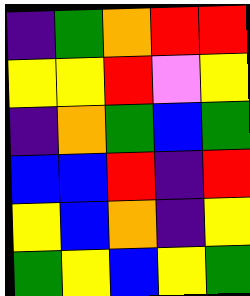[["indigo", "green", "orange", "red", "red"], ["yellow", "yellow", "red", "violet", "yellow"], ["indigo", "orange", "green", "blue", "green"], ["blue", "blue", "red", "indigo", "red"], ["yellow", "blue", "orange", "indigo", "yellow"], ["green", "yellow", "blue", "yellow", "green"]]